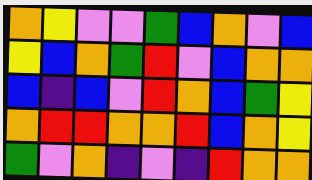[["orange", "yellow", "violet", "violet", "green", "blue", "orange", "violet", "blue"], ["yellow", "blue", "orange", "green", "red", "violet", "blue", "orange", "orange"], ["blue", "indigo", "blue", "violet", "red", "orange", "blue", "green", "yellow"], ["orange", "red", "red", "orange", "orange", "red", "blue", "orange", "yellow"], ["green", "violet", "orange", "indigo", "violet", "indigo", "red", "orange", "orange"]]